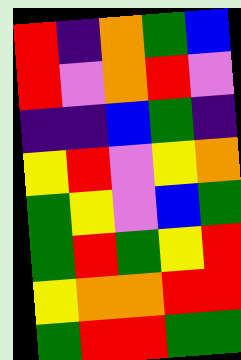[["red", "indigo", "orange", "green", "blue"], ["red", "violet", "orange", "red", "violet"], ["indigo", "indigo", "blue", "green", "indigo"], ["yellow", "red", "violet", "yellow", "orange"], ["green", "yellow", "violet", "blue", "green"], ["green", "red", "green", "yellow", "red"], ["yellow", "orange", "orange", "red", "red"], ["green", "red", "red", "green", "green"]]